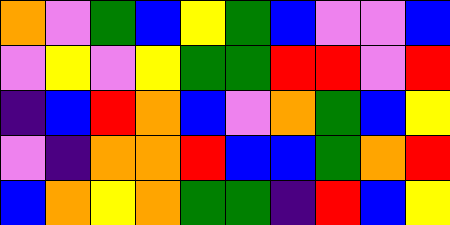[["orange", "violet", "green", "blue", "yellow", "green", "blue", "violet", "violet", "blue"], ["violet", "yellow", "violet", "yellow", "green", "green", "red", "red", "violet", "red"], ["indigo", "blue", "red", "orange", "blue", "violet", "orange", "green", "blue", "yellow"], ["violet", "indigo", "orange", "orange", "red", "blue", "blue", "green", "orange", "red"], ["blue", "orange", "yellow", "orange", "green", "green", "indigo", "red", "blue", "yellow"]]